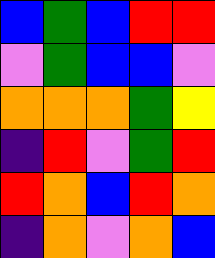[["blue", "green", "blue", "red", "red"], ["violet", "green", "blue", "blue", "violet"], ["orange", "orange", "orange", "green", "yellow"], ["indigo", "red", "violet", "green", "red"], ["red", "orange", "blue", "red", "orange"], ["indigo", "orange", "violet", "orange", "blue"]]